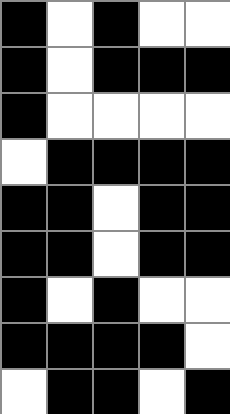[["black", "white", "black", "white", "white"], ["black", "white", "black", "black", "black"], ["black", "white", "white", "white", "white"], ["white", "black", "black", "black", "black"], ["black", "black", "white", "black", "black"], ["black", "black", "white", "black", "black"], ["black", "white", "black", "white", "white"], ["black", "black", "black", "black", "white"], ["white", "black", "black", "white", "black"]]